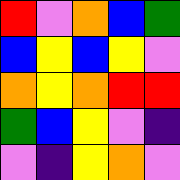[["red", "violet", "orange", "blue", "green"], ["blue", "yellow", "blue", "yellow", "violet"], ["orange", "yellow", "orange", "red", "red"], ["green", "blue", "yellow", "violet", "indigo"], ["violet", "indigo", "yellow", "orange", "violet"]]